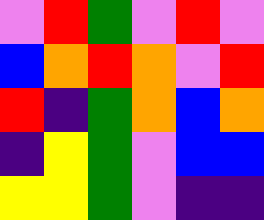[["violet", "red", "green", "violet", "red", "violet"], ["blue", "orange", "red", "orange", "violet", "red"], ["red", "indigo", "green", "orange", "blue", "orange"], ["indigo", "yellow", "green", "violet", "blue", "blue"], ["yellow", "yellow", "green", "violet", "indigo", "indigo"]]